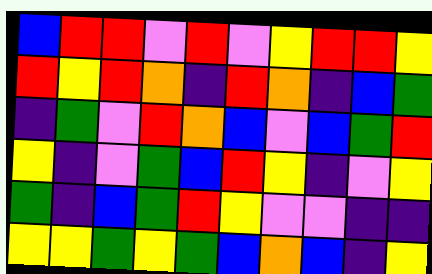[["blue", "red", "red", "violet", "red", "violet", "yellow", "red", "red", "yellow"], ["red", "yellow", "red", "orange", "indigo", "red", "orange", "indigo", "blue", "green"], ["indigo", "green", "violet", "red", "orange", "blue", "violet", "blue", "green", "red"], ["yellow", "indigo", "violet", "green", "blue", "red", "yellow", "indigo", "violet", "yellow"], ["green", "indigo", "blue", "green", "red", "yellow", "violet", "violet", "indigo", "indigo"], ["yellow", "yellow", "green", "yellow", "green", "blue", "orange", "blue", "indigo", "yellow"]]